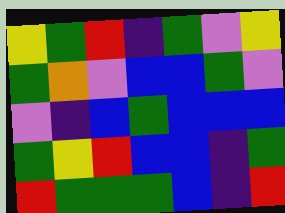[["yellow", "green", "red", "indigo", "green", "violet", "yellow"], ["green", "orange", "violet", "blue", "blue", "green", "violet"], ["violet", "indigo", "blue", "green", "blue", "blue", "blue"], ["green", "yellow", "red", "blue", "blue", "indigo", "green"], ["red", "green", "green", "green", "blue", "indigo", "red"]]